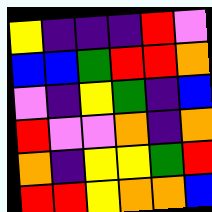[["yellow", "indigo", "indigo", "indigo", "red", "violet"], ["blue", "blue", "green", "red", "red", "orange"], ["violet", "indigo", "yellow", "green", "indigo", "blue"], ["red", "violet", "violet", "orange", "indigo", "orange"], ["orange", "indigo", "yellow", "yellow", "green", "red"], ["red", "red", "yellow", "orange", "orange", "blue"]]